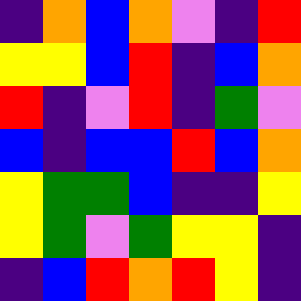[["indigo", "orange", "blue", "orange", "violet", "indigo", "red"], ["yellow", "yellow", "blue", "red", "indigo", "blue", "orange"], ["red", "indigo", "violet", "red", "indigo", "green", "violet"], ["blue", "indigo", "blue", "blue", "red", "blue", "orange"], ["yellow", "green", "green", "blue", "indigo", "indigo", "yellow"], ["yellow", "green", "violet", "green", "yellow", "yellow", "indigo"], ["indigo", "blue", "red", "orange", "red", "yellow", "indigo"]]